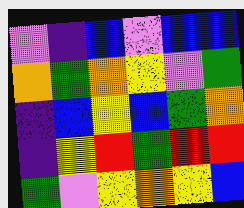[["violet", "indigo", "blue", "violet", "blue", "blue"], ["orange", "green", "orange", "yellow", "violet", "green"], ["indigo", "blue", "yellow", "blue", "green", "orange"], ["indigo", "yellow", "red", "green", "red", "red"], ["green", "violet", "yellow", "orange", "yellow", "blue"]]